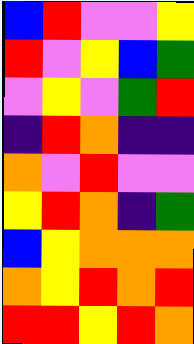[["blue", "red", "violet", "violet", "yellow"], ["red", "violet", "yellow", "blue", "green"], ["violet", "yellow", "violet", "green", "red"], ["indigo", "red", "orange", "indigo", "indigo"], ["orange", "violet", "red", "violet", "violet"], ["yellow", "red", "orange", "indigo", "green"], ["blue", "yellow", "orange", "orange", "orange"], ["orange", "yellow", "red", "orange", "red"], ["red", "red", "yellow", "red", "orange"]]